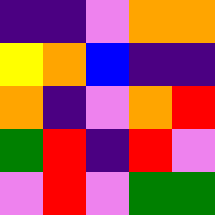[["indigo", "indigo", "violet", "orange", "orange"], ["yellow", "orange", "blue", "indigo", "indigo"], ["orange", "indigo", "violet", "orange", "red"], ["green", "red", "indigo", "red", "violet"], ["violet", "red", "violet", "green", "green"]]